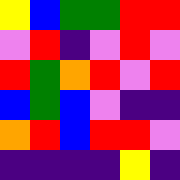[["yellow", "blue", "green", "green", "red", "red"], ["violet", "red", "indigo", "violet", "red", "violet"], ["red", "green", "orange", "red", "violet", "red"], ["blue", "green", "blue", "violet", "indigo", "indigo"], ["orange", "red", "blue", "red", "red", "violet"], ["indigo", "indigo", "indigo", "indigo", "yellow", "indigo"]]